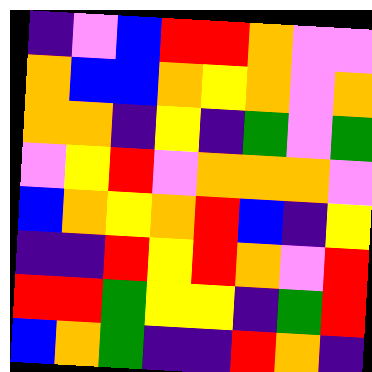[["indigo", "violet", "blue", "red", "red", "orange", "violet", "violet"], ["orange", "blue", "blue", "orange", "yellow", "orange", "violet", "orange"], ["orange", "orange", "indigo", "yellow", "indigo", "green", "violet", "green"], ["violet", "yellow", "red", "violet", "orange", "orange", "orange", "violet"], ["blue", "orange", "yellow", "orange", "red", "blue", "indigo", "yellow"], ["indigo", "indigo", "red", "yellow", "red", "orange", "violet", "red"], ["red", "red", "green", "yellow", "yellow", "indigo", "green", "red"], ["blue", "orange", "green", "indigo", "indigo", "red", "orange", "indigo"]]